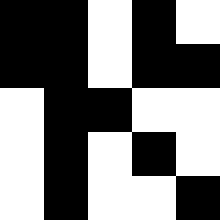[["black", "black", "white", "black", "white"], ["black", "black", "white", "black", "black"], ["white", "black", "black", "white", "white"], ["white", "black", "white", "black", "white"], ["white", "black", "white", "white", "black"]]